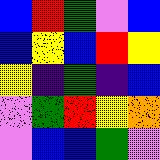[["blue", "red", "green", "violet", "blue"], ["blue", "yellow", "blue", "red", "yellow"], ["yellow", "indigo", "green", "indigo", "blue"], ["violet", "green", "red", "yellow", "orange"], ["violet", "blue", "blue", "green", "violet"]]